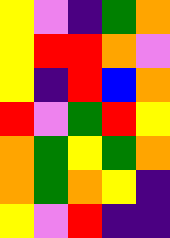[["yellow", "violet", "indigo", "green", "orange"], ["yellow", "red", "red", "orange", "violet"], ["yellow", "indigo", "red", "blue", "orange"], ["red", "violet", "green", "red", "yellow"], ["orange", "green", "yellow", "green", "orange"], ["orange", "green", "orange", "yellow", "indigo"], ["yellow", "violet", "red", "indigo", "indigo"]]